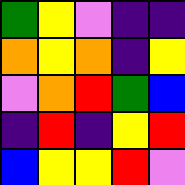[["green", "yellow", "violet", "indigo", "indigo"], ["orange", "yellow", "orange", "indigo", "yellow"], ["violet", "orange", "red", "green", "blue"], ["indigo", "red", "indigo", "yellow", "red"], ["blue", "yellow", "yellow", "red", "violet"]]